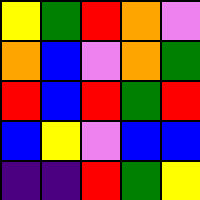[["yellow", "green", "red", "orange", "violet"], ["orange", "blue", "violet", "orange", "green"], ["red", "blue", "red", "green", "red"], ["blue", "yellow", "violet", "blue", "blue"], ["indigo", "indigo", "red", "green", "yellow"]]